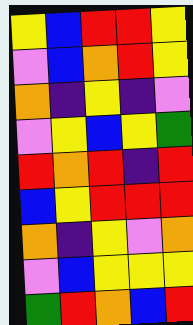[["yellow", "blue", "red", "red", "yellow"], ["violet", "blue", "orange", "red", "yellow"], ["orange", "indigo", "yellow", "indigo", "violet"], ["violet", "yellow", "blue", "yellow", "green"], ["red", "orange", "red", "indigo", "red"], ["blue", "yellow", "red", "red", "red"], ["orange", "indigo", "yellow", "violet", "orange"], ["violet", "blue", "yellow", "yellow", "yellow"], ["green", "red", "orange", "blue", "red"]]